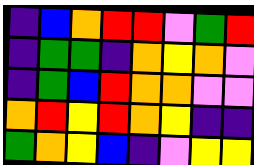[["indigo", "blue", "orange", "red", "red", "violet", "green", "red"], ["indigo", "green", "green", "indigo", "orange", "yellow", "orange", "violet"], ["indigo", "green", "blue", "red", "orange", "orange", "violet", "violet"], ["orange", "red", "yellow", "red", "orange", "yellow", "indigo", "indigo"], ["green", "orange", "yellow", "blue", "indigo", "violet", "yellow", "yellow"]]